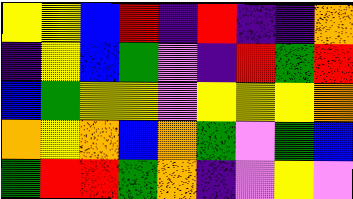[["yellow", "yellow", "blue", "red", "indigo", "red", "indigo", "indigo", "orange"], ["indigo", "yellow", "blue", "green", "violet", "indigo", "red", "green", "red"], ["blue", "green", "yellow", "yellow", "violet", "yellow", "yellow", "yellow", "orange"], ["orange", "yellow", "orange", "blue", "orange", "green", "violet", "green", "blue"], ["green", "red", "red", "green", "orange", "indigo", "violet", "yellow", "violet"]]